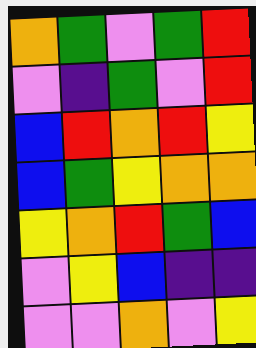[["orange", "green", "violet", "green", "red"], ["violet", "indigo", "green", "violet", "red"], ["blue", "red", "orange", "red", "yellow"], ["blue", "green", "yellow", "orange", "orange"], ["yellow", "orange", "red", "green", "blue"], ["violet", "yellow", "blue", "indigo", "indigo"], ["violet", "violet", "orange", "violet", "yellow"]]